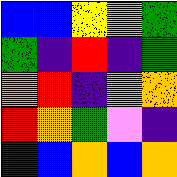[["blue", "blue", "yellow", "orange", "green"], ["green", "indigo", "red", "indigo", "green"], ["orange", "red", "indigo", "orange", "orange"], ["red", "orange", "green", "violet", "indigo"], ["indigo", "blue", "orange", "blue", "orange"]]